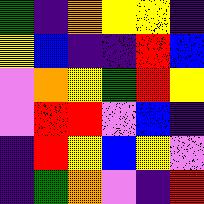[["green", "indigo", "orange", "yellow", "yellow", "indigo"], ["yellow", "blue", "indigo", "indigo", "red", "blue"], ["violet", "orange", "yellow", "green", "red", "yellow"], ["violet", "red", "red", "violet", "blue", "indigo"], ["indigo", "red", "yellow", "blue", "yellow", "violet"], ["indigo", "green", "orange", "violet", "indigo", "red"]]